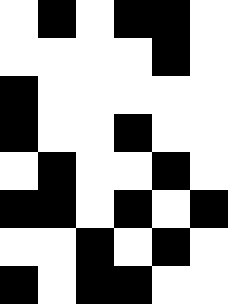[["white", "black", "white", "black", "black", "white"], ["white", "white", "white", "white", "black", "white"], ["black", "white", "white", "white", "white", "white"], ["black", "white", "white", "black", "white", "white"], ["white", "black", "white", "white", "black", "white"], ["black", "black", "white", "black", "white", "black"], ["white", "white", "black", "white", "black", "white"], ["black", "white", "black", "black", "white", "white"]]